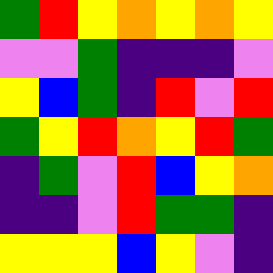[["green", "red", "yellow", "orange", "yellow", "orange", "yellow"], ["violet", "violet", "green", "indigo", "indigo", "indigo", "violet"], ["yellow", "blue", "green", "indigo", "red", "violet", "red"], ["green", "yellow", "red", "orange", "yellow", "red", "green"], ["indigo", "green", "violet", "red", "blue", "yellow", "orange"], ["indigo", "indigo", "violet", "red", "green", "green", "indigo"], ["yellow", "yellow", "yellow", "blue", "yellow", "violet", "indigo"]]